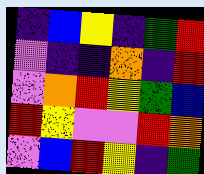[["indigo", "blue", "yellow", "indigo", "green", "red"], ["violet", "indigo", "indigo", "orange", "indigo", "red"], ["violet", "orange", "red", "yellow", "green", "blue"], ["red", "yellow", "violet", "violet", "red", "orange"], ["violet", "blue", "red", "yellow", "indigo", "green"]]